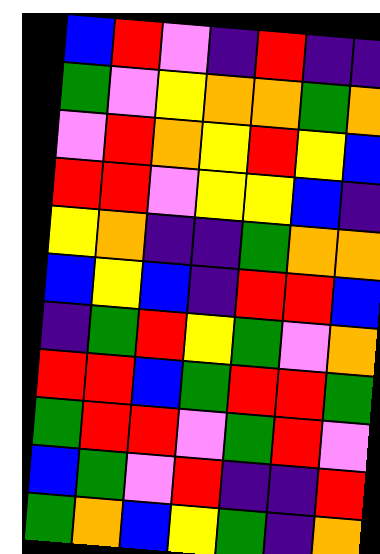[["blue", "red", "violet", "indigo", "red", "indigo", "indigo"], ["green", "violet", "yellow", "orange", "orange", "green", "orange"], ["violet", "red", "orange", "yellow", "red", "yellow", "blue"], ["red", "red", "violet", "yellow", "yellow", "blue", "indigo"], ["yellow", "orange", "indigo", "indigo", "green", "orange", "orange"], ["blue", "yellow", "blue", "indigo", "red", "red", "blue"], ["indigo", "green", "red", "yellow", "green", "violet", "orange"], ["red", "red", "blue", "green", "red", "red", "green"], ["green", "red", "red", "violet", "green", "red", "violet"], ["blue", "green", "violet", "red", "indigo", "indigo", "red"], ["green", "orange", "blue", "yellow", "green", "indigo", "orange"]]